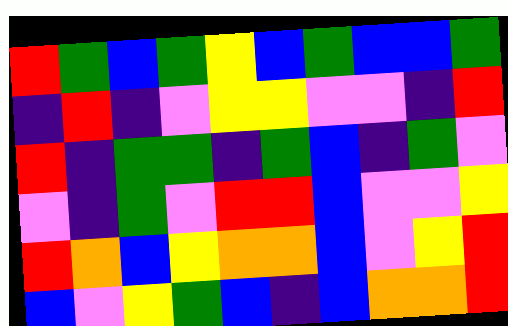[["red", "green", "blue", "green", "yellow", "blue", "green", "blue", "blue", "green"], ["indigo", "red", "indigo", "violet", "yellow", "yellow", "violet", "violet", "indigo", "red"], ["red", "indigo", "green", "green", "indigo", "green", "blue", "indigo", "green", "violet"], ["violet", "indigo", "green", "violet", "red", "red", "blue", "violet", "violet", "yellow"], ["red", "orange", "blue", "yellow", "orange", "orange", "blue", "violet", "yellow", "red"], ["blue", "violet", "yellow", "green", "blue", "indigo", "blue", "orange", "orange", "red"]]